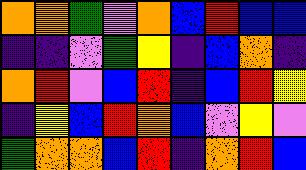[["orange", "orange", "green", "violet", "orange", "blue", "red", "blue", "blue"], ["indigo", "indigo", "violet", "green", "yellow", "indigo", "blue", "orange", "indigo"], ["orange", "red", "violet", "blue", "red", "indigo", "blue", "red", "yellow"], ["indigo", "yellow", "blue", "red", "orange", "blue", "violet", "yellow", "violet"], ["green", "orange", "orange", "blue", "red", "indigo", "orange", "red", "blue"]]